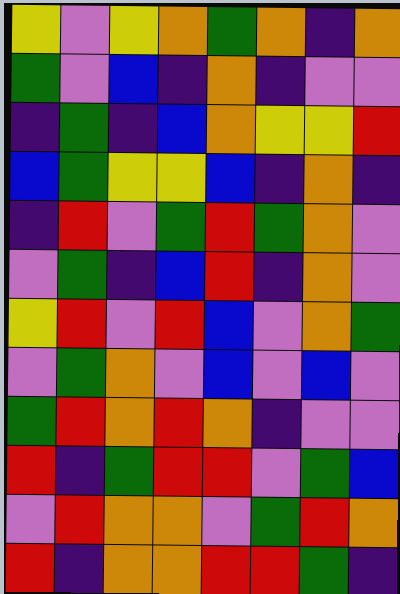[["yellow", "violet", "yellow", "orange", "green", "orange", "indigo", "orange"], ["green", "violet", "blue", "indigo", "orange", "indigo", "violet", "violet"], ["indigo", "green", "indigo", "blue", "orange", "yellow", "yellow", "red"], ["blue", "green", "yellow", "yellow", "blue", "indigo", "orange", "indigo"], ["indigo", "red", "violet", "green", "red", "green", "orange", "violet"], ["violet", "green", "indigo", "blue", "red", "indigo", "orange", "violet"], ["yellow", "red", "violet", "red", "blue", "violet", "orange", "green"], ["violet", "green", "orange", "violet", "blue", "violet", "blue", "violet"], ["green", "red", "orange", "red", "orange", "indigo", "violet", "violet"], ["red", "indigo", "green", "red", "red", "violet", "green", "blue"], ["violet", "red", "orange", "orange", "violet", "green", "red", "orange"], ["red", "indigo", "orange", "orange", "red", "red", "green", "indigo"]]